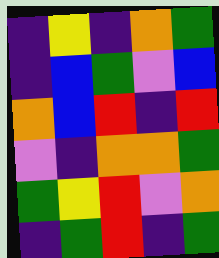[["indigo", "yellow", "indigo", "orange", "green"], ["indigo", "blue", "green", "violet", "blue"], ["orange", "blue", "red", "indigo", "red"], ["violet", "indigo", "orange", "orange", "green"], ["green", "yellow", "red", "violet", "orange"], ["indigo", "green", "red", "indigo", "green"]]